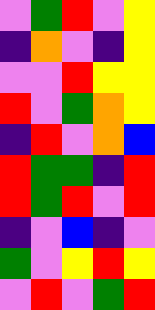[["violet", "green", "red", "violet", "yellow"], ["indigo", "orange", "violet", "indigo", "yellow"], ["violet", "violet", "red", "yellow", "yellow"], ["red", "violet", "green", "orange", "yellow"], ["indigo", "red", "violet", "orange", "blue"], ["red", "green", "green", "indigo", "red"], ["red", "green", "red", "violet", "red"], ["indigo", "violet", "blue", "indigo", "violet"], ["green", "violet", "yellow", "red", "yellow"], ["violet", "red", "violet", "green", "red"]]